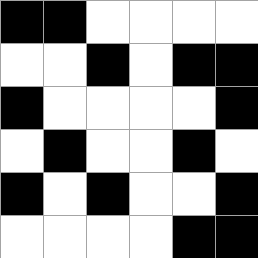[["black", "black", "white", "white", "white", "white"], ["white", "white", "black", "white", "black", "black"], ["black", "white", "white", "white", "white", "black"], ["white", "black", "white", "white", "black", "white"], ["black", "white", "black", "white", "white", "black"], ["white", "white", "white", "white", "black", "black"]]